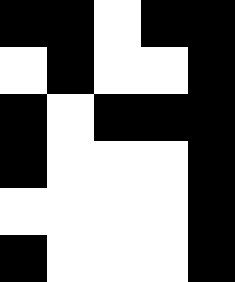[["black", "black", "white", "black", "black"], ["white", "black", "white", "white", "black"], ["black", "white", "black", "black", "black"], ["black", "white", "white", "white", "black"], ["white", "white", "white", "white", "black"], ["black", "white", "white", "white", "black"]]